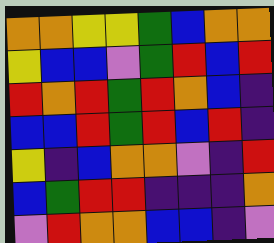[["orange", "orange", "yellow", "yellow", "green", "blue", "orange", "orange"], ["yellow", "blue", "blue", "violet", "green", "red", "blue", "red"], ["red", "orange", "red", "green", "red", "orange", "blue", "indigo"], ["blue", "blue", "red", "green", "red", "blue", "red", "indigo"], ["yellow", "indigo", "blue", "orange", "orange", "violet", "indigo", "red"], ["blue", "green", "red", "red", "indigo", "indigo", "indigo", "orange"], ["violet", "red", "orange", "orange", "blue", "blue", "indigo", "violet"]]